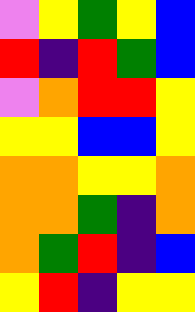[["violet", "yellow", "green", "yellow", "blue"], ["red", "indigo", "red", "green", "blue"], ["violet", "orange", "red", "red", "yellow"], ["yellow", "yellow", "blue", "blue", "yellow"], ["orange", "orange", "yellow", "yellow", "orange"], ["orange", "orange", "green", "indigo", "orange"], ["orange", "green", "red", "indigo", "blue"], ["yellow", "red", "indigo", "yellow", "yellow"]]